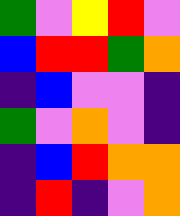[["green", "violet", "yellow", "red", "violet"], ["blue", "red", "red", "green", "orange"], ["indigo", "blue", "violet", "violet", "indigo"], ["green", "violet", "orange", "violet", "indigo"], ["indigo", "blue", "red", "orange", "orange"], ["indigo", "red", "indigo", "violet", "orange"]]